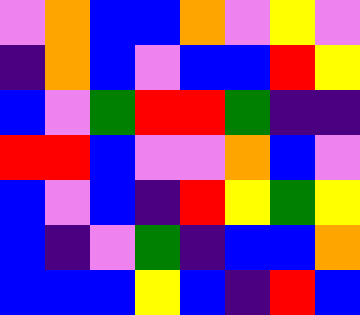[["violet", "orange", "blue", "blue", "orange", "violet", "yellow", "violet"], ["indigo", "orange", "blue", "violet", "blue", "blue", "red", "yellow"], ["blue", "violet", "green", "red", "red", "green", "indigo", "indigo"], ["red", "red", "blue", "violet", "violet", "orange", "blue", "violet"], ["blue", "violet", "blue", "indigo", "red", "yellow", "green", "yellow"], ["blue", "indigo", "violet", "green", "indigo", "blue", "blue", "orange"], ["blue", "blue", "blue", "yellow", "blue", "indigo", "red", "blue"]]